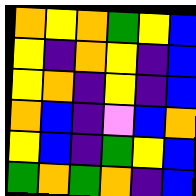[["orange", "yellow", "orange", "green", "yellow", "blue"], ["yellow", "indigo", "orange", "yellow", "indigo", "blue"], ["yellow", "orange", "indigo", "yellow", "indigo", "blue"], ["orange", "blue", "indigo", "violet", "blue", "orange"], ["yellow", "blue", "indigo", "green", "yellow", "blue"], ["green", "orange", "green", "orange", "indigo", "blue"]]